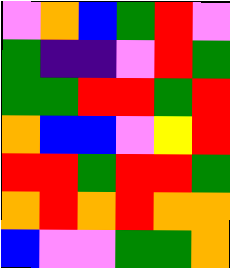[["violet", "orange", "blue", "green", "red", "violet"], ["green", "indigo", "indigo", "violet", "red", "green"], ["green", "green", "red", "red", "green", "red"], ["orange", "blue", "blue", "violet", "yellow", "red"], ["red", "red", "green", "red", "red", "green"], ["orange", "red", "orange", "red", "orange", "orange"], ["blue", "violet", "violet", "green", "green", "orange"]]